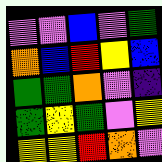[["violet", "violet", "blue", "violet", "green"], ["orange", "blue", "red", "yellow", "blue"], ["green", "green", "orange", "violet", "indigo"], ["green", "yellow", "green", "violet", "yellow"], ["yellow", "yellow", "red", "orange", "violet"]]